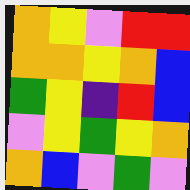[["orange", "yellow", "violet", "red", "red"], ["orange", "orange", "yellow", "orange", "blue"], ["green", "yellow", "indigo", "red", "blue"], ["violet", "yellow", "green", "yellow", "orange"], ["orange", "blue", "violet", "green", "violet"]]